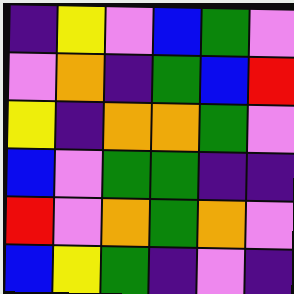[["indigo", "yellow", "violet", "blue", "green", "violet"], ["violet", "orange", "indigo", "green", "blue", "red"], ["yellow", "indigo", "orange", "orange", "green", "violet"], ["blue", "violet", "green", "green", "indigo", "indigo"], ["red", "violet", "orange", "green", "orange", "violet"], ["blue", "yellow", "green", "indigo", "violet", "indigo"]]